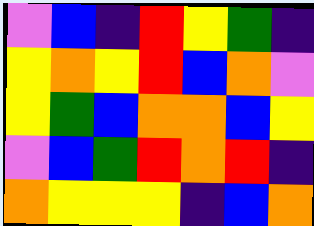[["violet", "blue", "indigo", "red", "yellow", "green", "indigo"], ["yellow", "orange", "yellow", "red", "blue", "orange", "violet"], ["yellow", "green", "blue", "orange", "orange", "blue", "yellow"], ["violet", "blue", "green", "red", "orange", "red", "indigo"], ["orange", "yellow", "yellow", "yellow", "indigo", "blue", "orange"]]